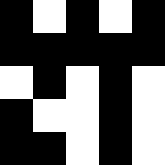[["black", "white", "black", "white", "black"], ["black", "black", "black", "black", "black"], ["white", "black", "white", "black", "white"], ["black", "white", "white", "black", "white"], ["black", "black", "white", "black", "white"]]